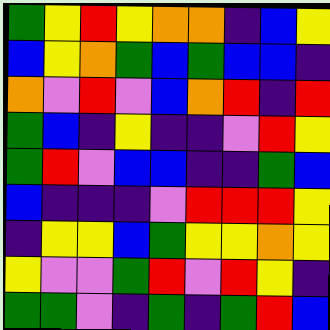[["green", "yellow", "red", "yellow", "orange", "orange", "indigo", "blue", "yellow"], ["blue", "yellow", "orange", "green", "blue", "green", "blue", "blue", "indigo"], ["orange", "violet", "red", "violet", "blue", "orange", "red", "indigo", "red"], ["green", "blue", "indigo", "yellow", "indigo", "indigo", "violet", "red", "yellow"], ["green", "red", "violet", "blue", "blue", "indigo", "indigo", "green", "blue"], ["blue", "indigo", "indigo", "indigo", "violet", "red", "red", "red", "yellow"], ["indigo", "yellow", "yellow", "blue", "green", "yellow", "yellow", "orange", "yellow"], ["yellow", "violet", "violet", "green", "red", "violet", "red", "yellow", "indigo"], ["green", "green", "violet", "indigo", "green", "indigo", "green", "red", "blue"]]